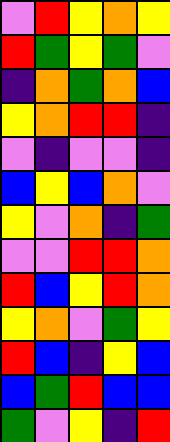[["violet", "red", "yellow", "orange", "yellow"], ["red", "green", "yellow", "green", "violet"], ["indigo", "orange", "green", "orange", "blue"], ["yellow", "orange", "red", "red", "indigo"], ["violet", "indigo", "violet", "violet", "indigo"], ["blue", "yellow", "blue", "orange", "violet"], ["yellow", "violet", "orange", "indigo", "green"], ["violet", "violet", "red", "red", "orange"], ["red", "blue", "yellow", "red", "orange"], ["yellow", "orange", "violet", "green", "yellow"], ["red", "blue", "indigo", "yellow", "blue"], ["blue", "green", "red", "blue", "blue"], ["green", "violet", "yellow", "indigo", "red"]]